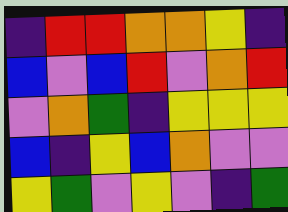[["indigo", "red", "red", "orange", "orange", "yellow", "indigo"], ["blue", "violet", "blue", "red", "violet", "orange", "red"], ["violet", "orange", "green", "indigo", "yellow", "yellow", "yellow"], ["blue", "indigo", "yellow", "blue", "orange", "violet", "violet"], ["yellow", "green", "violet", "yellow", "violet", "indigo", "green"]]